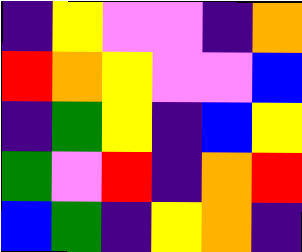[["indigo", "yellow", "violet", "violet", "indigo", "orange"], ["red", "orange", "yellow", "violet", "violet", "blue"], ["indigo", "green", "yellow", "indigo", "blue", "yellow"], ["green", "violet", "red", "indigo", "orange", "red"], ["blue", "green", "indigo", "yellow", "orange", "indigo"]]